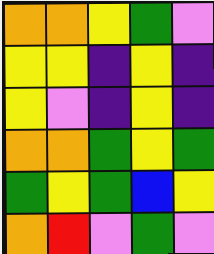[["orange", "orange", "yellow", "green", "violet"], ["yellow", "yellow", "indigo", "yellow", "indigo"], ["yellow", "violet", "indigo", "yellow", "indigo"], ["orange", "orange", "green", "yellow", "green"], ["green", "yellow", "green", "blue", "yellow"], ["orange", "red", "violet", "green", "violet"]]